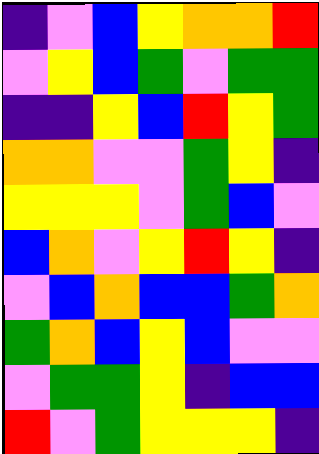[["indigo", "violet", "blue", "yellow", "orange", "orange", "red"], ["violet", "yellow", "blue", "green", "violet", "green", "green"], ["indigo", "indigo", "yellow", "blue", "red", "yellow", "green"], ["orange", "orange", "violet", "violet", "green", "yellow", "indigo"], ["yellow", "yellow", "yellow", "violet", "green", "blue", "violet"], ["blue", "orange", "violet", "yellow", "red", "yellow", "indigo"], ["violet", "blue", "orange", "blue", "blue", "green", "orange"], ["green", "orange", "blue", "yellow", "blue", "violet", "violet"], ["violet", "green", "green", "yellow", "indigo", "blue", "blue"], ["red", "violet", "green", "yellow", "yellow", "yellow", "indigo"]]